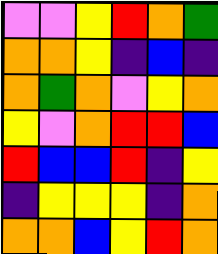[["violet", "violet", "yellow", "red", "orange", "green"], ["orange", "orange", "yellow", "indigo", "blue", "indigo"], ["orange", "green", "orange", "violet", "yellow", "orange"], ["yellow", "violet", "orange", "red", "red", "blue"], ["red", "blue", "blue", "red", "indigo", "yellow"], ["indigo", "yellow", "yellow", "yellow", "indigo", "orange"], ["orange", "orange", "blue", "yellow", "red", "orange"]]